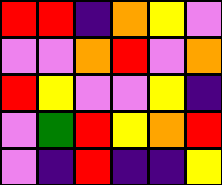[["red", "red", "indigo", "orange", "yellow", "violet"], ["violet", "violet", "orange", "red", "violet", "orange"], ["red", "yellow", "violet", "violet", "yellow", "indigo"], ["violet", "green", "red", "yellow", "orange", "red"], ["violet", "indigo", "red", "indigo", "indigo", "yellow"]]